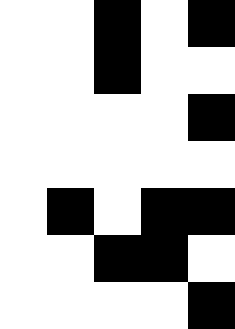[["white", "white", "black", "white", "black"], ["white", "white", "black", "white", "white"], ["white", "white", "white", "white", "black"], ["white", "white", "white", "white", "white"], ["white", "black", "white", "black", "black"], ["white", "white", "black", "black", "white"], ["white", "white", "white", "white", "black"]]